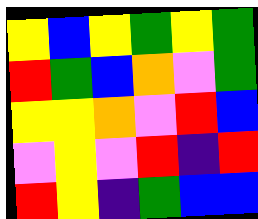[["yellow", "blue", "yellow", "green", "yellow", "green"], ["red", "green", "blue", "orange", "violet", "green"], ["yellow", "yellow", "orange", "violet", "red", "blue"], ["violet", "yellow", "violet", "red", "indigo", "red"], ["red", "yellow", "indigo", "green", "blue", "blue"]]